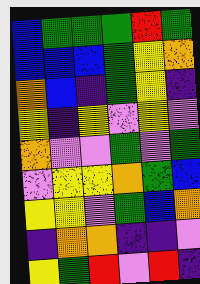[["blue", "green", "green", "green", "red", "green"], ["blue", "blue", "blue", "green", "yellow", "orange"], ["orange", "blue", "indigo", "green", "yellow", "indigo"], ["yellow", "indigo", "yellow", "violet", "yellow", "violet"], ["orange", "violet", "violet", "green", "violet", "green"], ["violet", "yellow", "yellow", "orange", "green", "blue"], ["yellow", "yellow", "violet", "green", "blue", "orange"], ["indigo", "orange", "orange", "indigo", "indigo", "violet"], ["yellow", "green", "red", "violet", "red", "indigo"]]